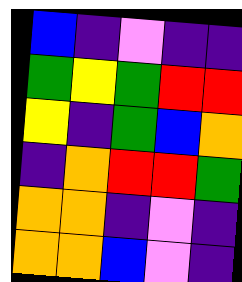[["blue", "indigo", "violet", "indigo", "indigo"], ["green", "yellow", "green", "red", "red"], ["yellow", "indigo", "green", "blue", "orange"], ["indigo", "orange", "red", "red", "green"], ["orange", "orange", "indigo", "violet", "indigo"], ["orange", "orange", "blue", "violet", "indigo"]]